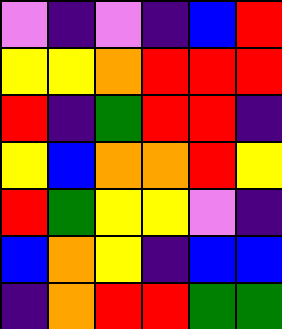[["violet", "indigo", "violet", "indigo", "blue", "red"], ["yellow", "yellow", "orange", "red", "red", "red"], ["red", "indigo", "green", "red", "red", "indigo"], ["yellow", "blue", "orange", "orange", "red", "yellow"], ["red", "green", "yellow", "yellow", "violet", "indigo"], ["blue", "orange", "yellow", "indigo", "blue", "blue"], ["indigo", "orange", "red", "red", "green", "green"]]